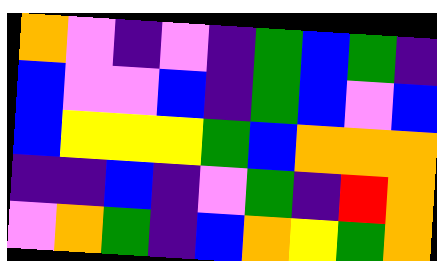[["orange", "violet", "indigo", "violet", "indigo", "green", "blue", "green", "indigo"], ["blue", "violet", "violet", "blue", "indigo", "green", "blue", "violet", "blue"], ["blue", "yellow", "yellow", "yellow", "green", "blue", "orange", "orange", "orange"], ["indigo", "indigo", "blue", "indigo", "violet", "green", "indigo", "red", "orange"], ["violet", "orange", "green", "indigo", "blue", "orange", "yellow", "green", "orange"]]